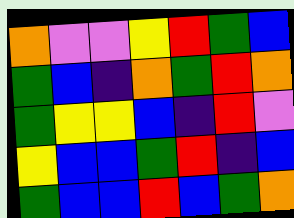[["orange", "violet", "violet", "yellow", "red", "green", "blue"], ["green", "blue", "indigo", "orange", "green", "red", "orange"], ["green", "yellow", "yellow", "blue", "indigo", "red", "violet"], ["yellow", "blue", "blue", "green", "red", "indigo", "blue"], ["green", "blue", "blue", "red", "blue", "green", "orange"]]